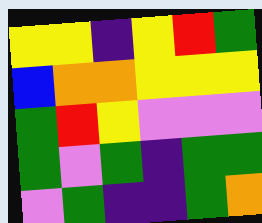[["yellow", "yellow", "indigo", "yellow", "red", "green"], ["blue", "orange", "orange", "yellow", "yellow", "yellow"], ["green", "red", "yellow", "violet", "violet", "violet"], ["green", "violet", "green", "indigo", "green", "green"], ["violet", "green", "indigo", "indigo", "green", "orange"]]